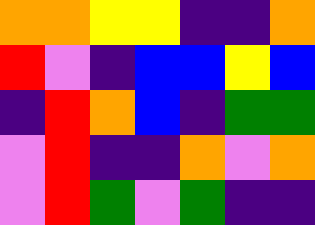[["orange", "orange", "yellow", "yellow", "indigo", "indigo", "orange"], ["red", "violet", "indigo", "blue", "blue", "yellow", "blue"], ["indigo", "red", "orange", "blue", "indigo", "green", "green"], ["violet", "red", "indigo", "indigo", "orange", "violet", "orange"], ["violet", "red", "green", "violet", "green", "indigo", "indigo"]]